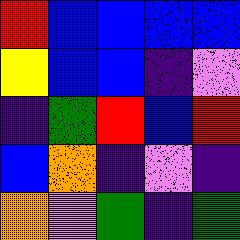[["red", "blue", "blue", "blue", "blue"], ["yellow", "blue", "blue", "indigo", "violet"], ["indigo", "green", "red", "blue", "red"], ["blue", "orange", "indigo", "violet", "indigo"], ["orange", "violet", "green", "indigo", "green"]]